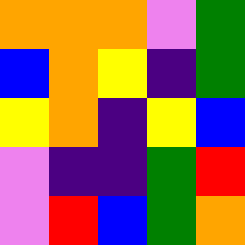[["orange", "orange", "orange", "violet", "green"], ["blue", "orange", "yellow", "indigo", "green"], ["yellow", "orange", "indigo", "yellow", "blue"], ["violet", "indigo", "indigo", "green", "red"], ["violet", "red", "blue", "green", "orange"]]